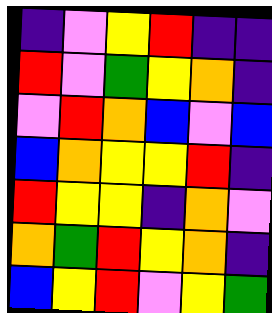[["indigo", "violet", "yellow", "red", "indigo", "indigo"], ["red", "violet", "green", "yellow", "orange", "indigo"], ["violet", "red", "orange", "blue", "violet", "blue"], ["blue", "orange", "yellow", "yellow", "red", "indigo"], ["red", "yellow", "yellow", "indigo", "orange", "violet"], ["orange", "green", "red", "yellow", "orange", "indigo"], ["blue", "yellow", "red", "violet", "yellow", "green"]]